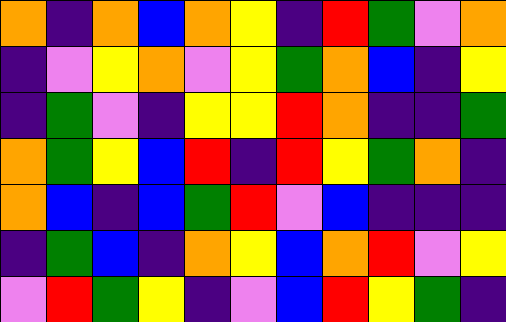[["orange", "indigo", "orange", "blue", "orange", "yellow", "indigo", "red", "green", "violet", "orange"], ["indigo", "violet", "yellow", "orange", "violet", "yellow", "green", "orange", "blue", "indigo", "yellow"], ["indigo", "green", "violet", "indigo", "yellow", "yellow", "red", "orange", "indigo", "indigo", "green"], ["orange", "green", "yellow", "blue", "red", "indigo", "red", "yellow", "green", "orange", "indigo"], ["orange", "blue", "indigo", "blue", "green", "red", "violet", "blue", "indigo", "indigo", "indigo"], ["indigo", "green", "blue", "indigo", "orange", "yellow", "blue", "orange", "red", "violet", "yellow"], ["violet", "red", "green", "yellow", "indigo", "violet", "blue", "red", "yellow", "green", "indigo"]]